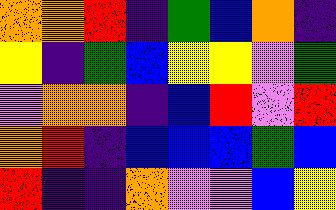[["orange", "orange", "red", "indigo", "green", "blue", "orange", "indigo"], ["yellow", "indigo", "green", "blue", "yellow", "yellow", "violet", "green"], ["violet", "orange", "orange", "indigo", "blue", "red", "violet", "red"], ["orange", "red", "indigo", "blue", "blue", "blue", "green", "blue"], ["red", "indigo", "indigo", "orange", "violet", "violet", "blue", "yellow"]]